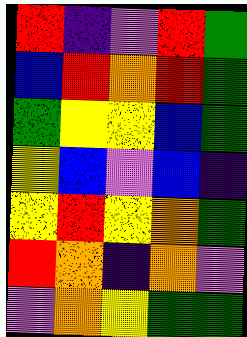[["red", "indigo", "violet", "red", "green"], ["blue", "red", "orange", "red", "green"], ["green", "yellow", "yellow", "blue", "green"], ["yellow", "blue", "violet", "blue", "indigo"], ["yellow", "red", "yellow", "orange", "green"], ["red", "orange", "indigo", "orange", "violet"], ["violet", "orange", "yellow", "green", "green"]]